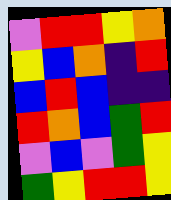[["violet", "red", "red", "yellow", "orange"], ["yellow", "blue", "orange", "indigo", "red"], ["blue", "red", "blue", "indigo", "indigo"], ["red", "orange", "blue", "green", "red"], ["violet", "blue", "violet", "green", "yellow"], ["green", "yellow", "red", "red", "yellow"]]